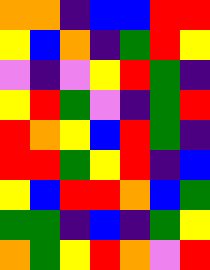[["orange", "orange", "indigo", "blue", "blue", "red", "red"], ["yellow", "blue", "orange", "indigo", "green", "red", "yellow"], ["violet", "indigo", "violet", "yellow", "red", "green", "indigo"], ["yellow", "red", "green", "violet", "indigo", "green", "red"], ["red", "orange", "yellow", "blue", "red", "green", "indigo"], ["red", "red", "green", "yellow", "red", "indigo", "blue"], ["yellow", "blue", "red", "red", "orange", "blue", "green"], ["green", "green", "indigo", "blue", "indigo", "green", "yellow"], ["orange", "green", "yellow", "red", "orange", "violet", "red"]]